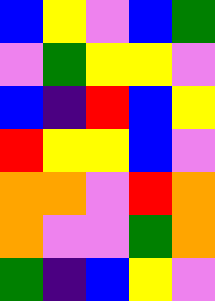[["blue", "yellow", "violet", "blue", "green"], ["violet", "green", "yellow", "yellow", "violet"], ["blue", "indigo", "red", "blue", "yellow"], ["red", "yellow", "yellow", "blue", "violet"], ["orange", "orange", "violet", "red", "orange"], ["orange", "violet", "violet", "green", "orange"], ["green", "indigo", "blue", "yellow", "violet"]]